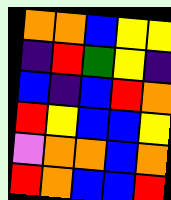[["orange", "orange", "blue", "yellow", "yellow"], ["indigo", "red", "green", "yellow", "indigo"], ["blue", "indigo", "blue", "red", "orange"], ["red", "yellow", "blue", "blue", "yellow"], ["violet", "orange", "orange", "blue", "orange"], ["red", "orange", "blue", "blue", "red"]]